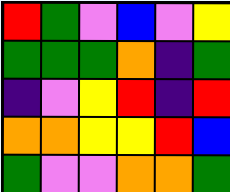[["red", "green", "violet", "blue", "violet", "yellow"], ["green", "green", "green", "orange", "indigo", "green"], ["indigo", "violet", "yellow", "red", "indigo", "red"], ["orange", "orange", "yellow", "yellow", "red", "blue"], ["green", "violet", "violet", "orange", "orange", "green"]]